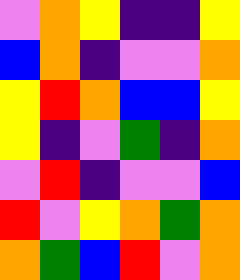[["violet", "orange", "yellow", "indigo", "indigo", "yellow"], ["blue", "orange", "indigo", "violet", "violet", "orange"], ["yellow", "red", "orange", "blue", "blue", "yellow"], ["yellow", "indigo", "violet", "green", "indigo", "orange"], ["violet", "red", "indigo", "violet", "violet", "blue"], ["red", "violet", "yellow", "orange", "green", "orange"], ["orange", "green", "blue", "red", "violet", "orange"]]